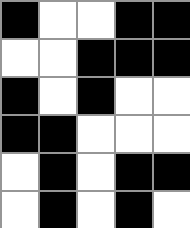[["black", "white", "white", "black", "black"], ["white", "white", "black", "black", "black"], ["black", "white", "black", "white", "white"], ["black", "black", "white", "white", "white"], ["white", "black", "white", "black", "black"], ["white", "black", "white", "black", "white"]]